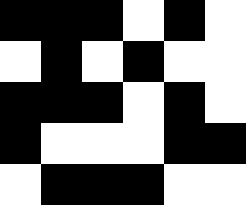[["black", "black", "black", "white", "black", "white"], ["white", "black", "white", "black", "white", "white"], ["black", "black", "black", "white", "black", "white"], ["black", "white", "white", "white", "black", "black"], ["white", "black", "black", "black", "white", "white"]]